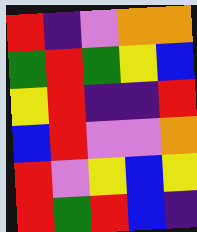[["red", "indigo", "violet", "orange", "orange"], ["green", "red", "green", "yellow", "blue"], ["yellow", "red", "indigo", "indigo", "red"], ["blue", "red", "violet", "violet", "orange"], ["red", "violet", "yellow", "blue", "yellow"], ["red", "green", "red", "blue", "indigo"]]